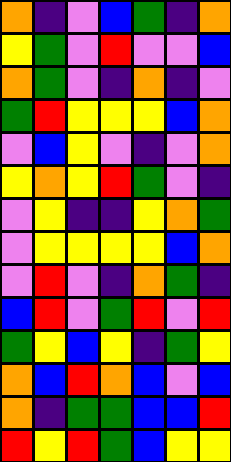[["orange", "indigo", "violet", "blue", "green", "indigo", "orange"], ["yellow", "green", "violet", "red", "violet", "violet", "blue"], ["orange", "green", "violet", "indigo", "orange", "indigo", "violet"], ["green", "red", "yellow", "yellow", "yellow", "blue", "orange"], ["violet", "blue", "yellow", "violet", "indigo", "violet", "orange"], ["yellow", "orange", "yellow", "red", "green", "violet", "indigo"], ["violet", "yellow", "indigo", "indigo", "yellow", "orange", "green"], ["violet", "yellow", "yellow", "yellow", "yellow", "blue", "orange"], ["violet", "red", "violet", "indigo", "orange", "green", "indigo"], ["blue", "red", "violet", "green", "red", "violet", "red"], ["green", "yellow", "blue", "yellow", "indigo", "green", "yellow"], ["orange", "blue", "red", "orange", "blue", "violet", "blue"], ["orange", "indigo", "green", "green", "blue", "blue", "red"], ["red", "yellow", "red", "green", "blue", "yellow", "yellow"]]